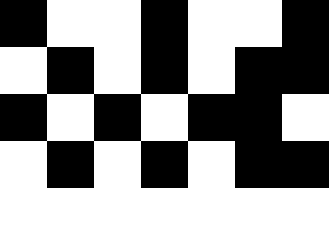[["black", "white", "white", "black", "white", "white", "black"], ["white", "black", "white", "black", "white", "black", "black"], ["black", "white", "black", "white", "black", "black", "white"], ["white", "black", "white", "black", "white", "black", "black"], ["white", "white", "white", "white", "white", "white", "white"]]